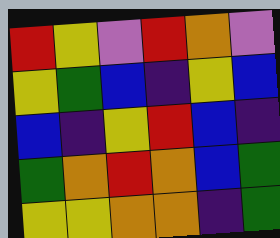[["red", "yellow", "violet", "red", "orange", "violet"], ["yellow", "green", "blue", "indigo", "yellow", "blue"], ["blue", "indigo", "yellow", "red", "blue", "indigo"], ["green", "orange", "red", "orange", "blue", "green"], ["yellow", "yellow", "orange", "orange", "indigo", "green"]]